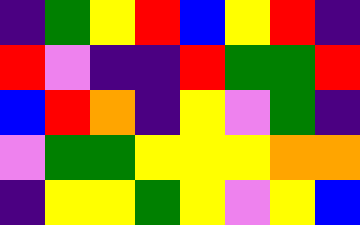[["indigo", "green", "yellow", "red", "blue", "yellow", "red", "indigo"], ["red", "violet", "indigo", "indigo", "red", "green", "green", "red"], ["blue", "red", "orange", "indigo", "yellow", "violet", "green", "indigo"], ["violet", "green", "green", "yellow", "yellow", "yellow", "orange", "orange"], ["indigo", "yellow", "yellow", "green", "yellow", "violet", "yellow", "blue"]]